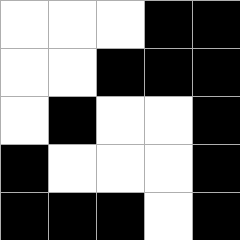[["white", "white", "white", "black", "black"], ["white", "white", "black", "black", "black"], ["white", "black", "white", "white", "black"], ["black", "white", "white", "white", "black"], ["black", "black", "black", "white", "black"]]